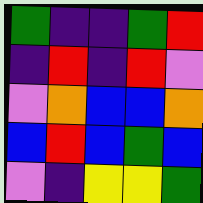[["green", "indigo", "indigo", "green", "red"], ["indigo", "red", "indigo", "red", "violet"], ["violet", "orange", "blue", "blue", "orange"], ["blue", "red", "blue", "green", "blue"], ["violet", "indigo", "yellow", "yellow", "green"]]